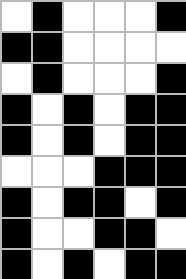[["white", "black", "white", "white", "white", "black"], ["black", "black", "white", "white", "white", "white"], ["white", "black", "white", "white", "white", "black"], ["black", "white", "black", "white", "black", "black"], ["black", "white", "black", "white", "black", "black"], ["white", "white", "white", "black", "black", "black"], ["black", "white", "black", "black", "white", "black"], ["black", "white", "white", "black", "black", "white"], ["black", "white", "black", "white", "black", "black"]]